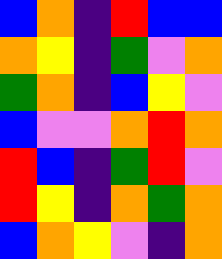[["blue", "orange", "indigo", "red", "blue", "blue"], ["orange", "yellow", "indigo", "green", "violet", "orange"], ["green", "orange", "indigo", "blue", "yellow", "violet"], ["blue", "violet", "violet", "orange", "red", "orange"], ["red", "blue", "indigo", "green", "red", "violet"], ["red", "yellow", "indigo", "orange", "green", "orange"], ["blue", "orange", "yellow", "violet", "indigo", "orange"]]